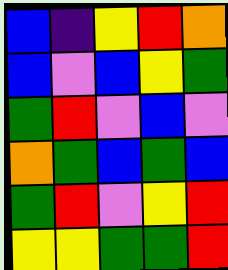[["blue", "indigo", "yellow", "red", "orange"], ["blue", "violet", "blue", "yellow", "green"], ["green", "red", "violet", "blue", "violet"], ["orange", "green", "blue", "green", "blue"], ["green", "red", "violet", "yellow", "red"], ["yellow", "yellow", "green", "green", "red"]]